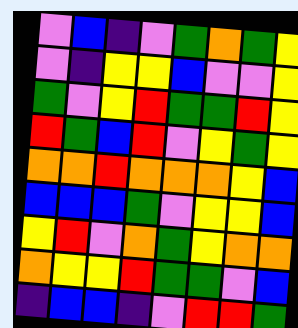[["violet", "blue", "indigo", "violet", "green", "orange", "green", "yellow"], ["violet", "indigo", "yellow", "yellow", "blue", "violet", "violet", "yellow"], ["green", "violet", "yellow", "red", "green", "green", "red", "yellow"], ["red", "green", "blue", "red", "violet", "yellow", "green", "yellow"], ["orange", "orange", "red", "orange", "orange", "orange", "yellow", "blue"], ["blue", "blue", "blue", "green", "violet", "yellow", "yellow", "blue"], ["yellow", "red", "violet", "orange", "green", "yellow", "orange", "orange"], ["orange", "yellow", "yellow", "red", "green", "green", "violet", "blue"], ["indigo", "blue", "blue", "indigo", "violet", "red", "red", "green"]]